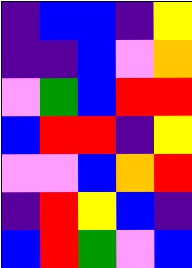[["indigo", "blue", "blue", "indigo", "yellow"], ["indigo", "indigo", "blue", "violet", "orange"], ["violet", "green", "blue", "red", "red"], ["blue", "red", "red", "indigo", "yellow"], ["violet", "violet", "blue", "orange", "red"], ["indigo", "red", "yellow", "blue", "indigo"], ["blue", "red", "green", "violet", "blue"]]